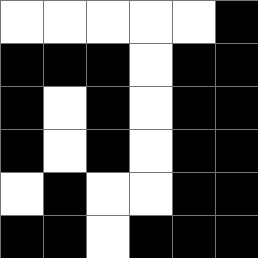[["white", "white", "white", "white", "white", "black"], ["black", "black", "black", "white", "black", "black"], ["black", "white", "black", "white", "black", "black"], ["black", "white", "black", "white", "black", "black"], ["white", "black", "white", "white", "black", "black"], ["black", "black", "white", "black", "black", "black"]]